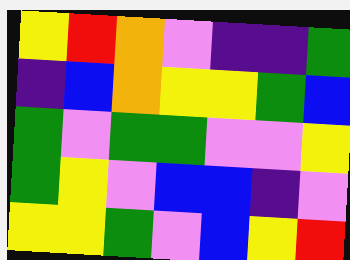[["yellow", "red", "orange", "violet", "indigo", "indigo", "green"], ["indigo", "blue", "orange", "yellow", "yellow", "green", "blue"], ["green", "violet", "green", "green", "violet", "violet", "yellow"], ["green", "yellow", "violet", "blue", "blue", "indigo", "violet"], ["yellow", "yellow", "green", "violet", "blue", "yellow", "red"]]